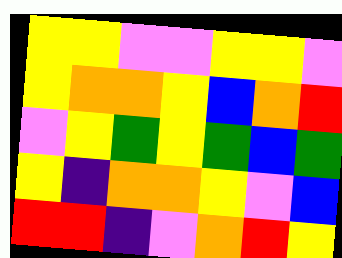[["yellow", "yellow", "violet", "violet", "yellow", "yellow", "violet"], ["yellow", "orange", "orange", "yellow", "blue", "orange", "red"], ["violet", "yellow", "green", "yellow", "green", "blue", "green"], ["yellow", "indigo", "orange", "orange", "yellow", "violet", "blue"], ["red", "red", "indigo", "violet", "orange", "red", "yellow"]]